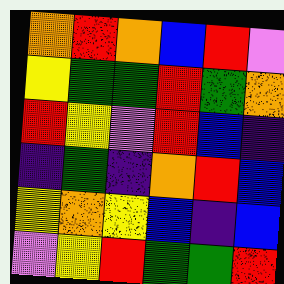[["orange", "red", "orange", "blue", "red", "violet"], ["yellow", "green", "green", "red", "green", "orange"], ["red", "yellow", "violet", "red", "blue", "indigo"], ["indigo", "green", "indigo", "orange", "red", "blue"], ["yellow", "orange", "yellow", "blue", "indigo", "blue"], ["violet", "yellow", "red", "green", "green", "red"]]